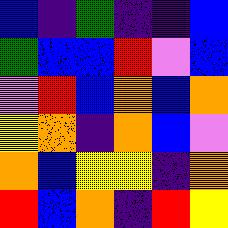[["blue", "indigo", "green", "indigo", "indigo", "blue"], ["green", "blue", "blue", "red", "violet", "blue"], ["violet", "red", "blue", "orange", "blue", "orange"], ["yellow", "orange", "indigo", "orange", "blue", "violet"], ["orange", "blue", "yellow", "yellow", "indigo", "orange"], ["red", "blue", "orange", "indigo", "red", "yellow"]]